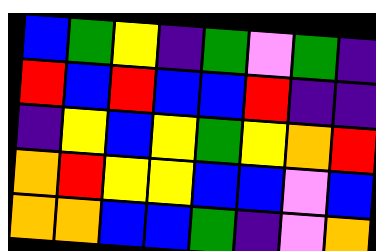[["blue", "green", "yellow", "indigo", "green", "violet", "green", "indigo"], ["red", "blue", "red", "blue", "blue", "red", "indigo", "indigo"], ["indigo", "yellow", "blue", "yellow", "green", "yellow", "orange", "red"], ["orange", "red", "yellow", "yellow", "blue", "blue", "violet", "blue"], ["orange", "orange", "blue", "blue", "green", "indigo", "violet", "orange"]]